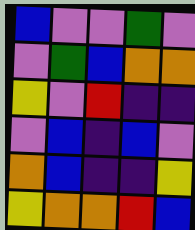[["blue", "violet", "violet", "green", "violet"], ["violet", "green", "blue", "orange", "orange"], ["yellow", "violet", "red", "indigo", "indigo"], ["violet", "blue", "indigo", "blue", "violet"], ["orange", "blue", "indigo", "indigo", "yellow"], ["yellow", "orange", "orange", "red", "blue"]]